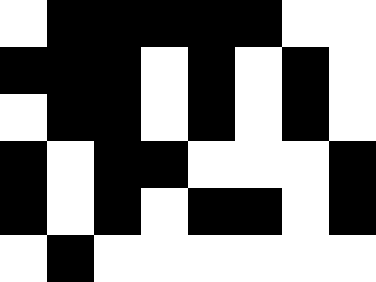[["white", "black", "black", "black", "black", "black", "white", "white"], ["black", "black", "black", "white", "black", "white", "black", "white"], ["white", "black", "black", "white", "black", "white", "black", "white"], ["black", "white", "black", "black", "white", "white", "white", "black"], ["black", "white", "black", "white", "black", "black", "white", "black"], ["white", "black", "white", "white", "white", "white", "white", "white"]]